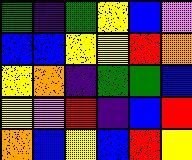[["green", "indigo", "green", "yellow", "blue", "violet"], ["blue", "blue", "yellow", "yellow", "red", "orange"], ["yellow", "orange", "indigo", "green", "green", "blue"], ["yellow", "violet", "red", "indigo", "blue", "red"], ["orange", "blue", "yellow", "blue", "red", "yellow"]]